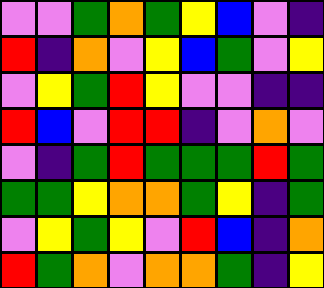[["violet", "violet", "green", "orange", "green", "yellow", "blue", "violet", "indigo"], ["red", "indigo", "orange", "violet", "yellow", "blue", "green", "violet", "yellow"], ["violet", "yellow", "green", "red", "yellow", "violet", "violet", "indigo", "indigo"], ["red", "blue", "violet", "red", "red", "indigo", "violet", "orange", "violet"], ["violet", "indigo", "green", "red", "green", "green", "green", "red", "green"], ["green", "green", "yellow", "orange", "orange", "green", "yellow", "indigo", "green"], ["violet", "yellow", "green", "yellow", "violet", "red", "blue", "indigo", "orange"], ["red", "green", "orange", "violet", "orange", "orange", "green", "indigo", "yellow"]]